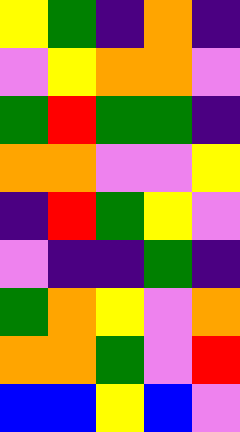[["yellow", "green", "indigo", "orange", "indigo"], ["violet", "yellow", "orange", "orange", "violet"], ["green", "red", "green", "green", "indigo"], ["orange", "orange", "violet", "violet", "yellow"], ["indigo", "red", "green", "yellow", "violet"], ["violet", "indigo", "indigo", "green", "indigo"], ["green", "orange", "yellow", "violet", "orange"], ["orange", "orange", "green", "violet", "red"], ["blue", "blue", "yellow", "blue", "violet"]]